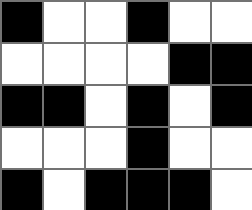[["black", "white", "white", "black", "white", "white"], ["white", "white", "white", "white", "black", "black"], ["black", "black", "white", "black", "white", "black"], ["white", "white", "white", "black", "white", "white"], ["black", "white", "black", "black", "black", "white"]]